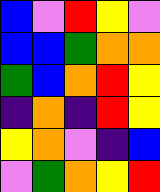[["blue", "violet", "red", "yellow", "violet"], ["blue", "blue", "green", "orange", "orange"], ["green", "blue", "orange", "red", "yellow"], ["indigo", "orange", "indigo", "red", "yellow"], ["yellow", "orange", "violet", "indigo", "blue"], ["violet", "green", "orange", "yellow", "red"]]